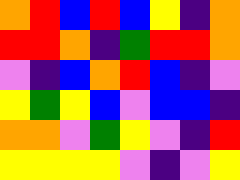[["orange", "red", "blue", "red", "blue", "yellow", "indigo", "orange"], ["red", "red", "orange", "indigo", "green", "red", "red", "orange"], ["violet", "indigo", "blue", "orange", "red", "blue", "indigo", "violet"], ["yellow", "green", "yellow", "blue", "violet", "blue", "blue", "indigo"], ["orange", "orange", "violet", "green", "yellow", "violet", "indigo", "red"], ["yellow", "yellow", "yellow", "yellow", "violet", "indigo", "violet", "yellow"]]